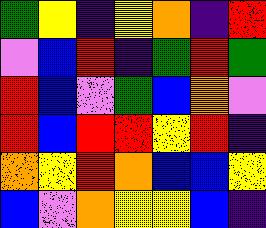[["green", "yellow", "indigo", "yellow", "orange", "indigo", "red"], ["violet", "blue", "red", "indigo", "green", "red", "green"], ["red", "blue", "violet", "green", "blue", "orange", "violet"], ["red", "blue", "red", "red", "yellow", "red", "indigo"], ["orange", "yellow", "red", "orange", "blue", "blue", "yellow"], ["blue", "violet", "orange", "yellow", "yellow", "blue", "indigo"]]